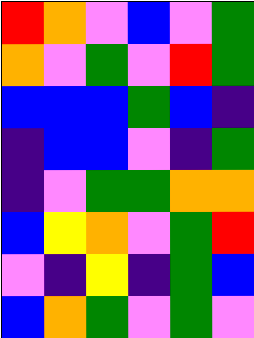[["red", "orange", "violet", "blue", "violet", "green"], ["orange", "violet", "green", "violet", "red", "green"], ["blue", "blue", "blue", "green", "blue", "indigo"], ["indigo", "blue", "blue", "violet", "indigo", "green"], ["indigo", "violet", "green", "green", "orange", "orange"], ["blue", "yellow", "orange", "violet", "green", "red"], ["violet", "indigo", "yellow", "indigo", "green", "blue"], ["blue", "orange", "green", "violet", "green", "violet"]]